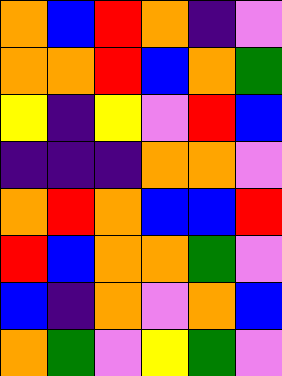[["orange", "blue", "red", "orange", "indigo", "violet"], ["orange", "orange", "red", "blue", "orange", "green"], ["yellow", "indigo", "yellow", "violet", "red", "blue"], ["indigo", "indigo", "indigo", "orange", "orange", "violet"], ["orange", "red", "orange", "blue", "blue", "red"], ["red", "blue", "orange", "orange", "green", "violet"], ["blue", "indigo", "orange", "violet", "orange", "blue"], ["orange", "green", "violet", "yellow", "green", "violet"]]